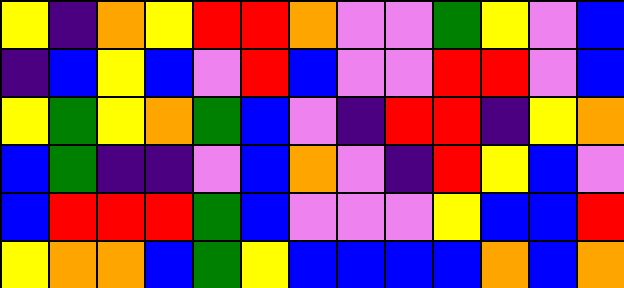[["yellow", "indigo", "orange", "yellow", "red", "red", "orange", "violet", "violet", "green", "yellow", "violet", "blue"], ["indigo", "blue", "yellow", "blue", "violet", "red", "blue", "violet", "violet", "red", "red", "violet", "blue"], ["yellow", "green", "yellow", "orange", "green", "blue", "violet", "indigo", "red", "red", "indigo", "yellow", "orange"], ["blue", "green", "indigo", "indigo", "violet", "blue", "orange", "violet", "indigo", "red", "yellow", "blue", "violet"], ["blue", "red", "red", "red", "green", "blue", "violet", "violet", "violet", "yellow", "blue", "blue", "red"], ["yellow", "orange", "orange", "blue", "green", "yellow", "blue", "blue", "blue", "blue", "orange", "blue", "orange"]]